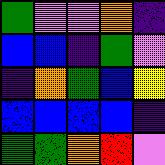[["green", "violet", "violet", "orange", "indigo"], ["blue", "blue", "indigo", "green", "violet"], ["indigo", "orange", "green", "blue", "yellow"], ["blue", "blue", "blue", "blue", "indigo"], ["green", "green", "orange", "red", "violet"]]